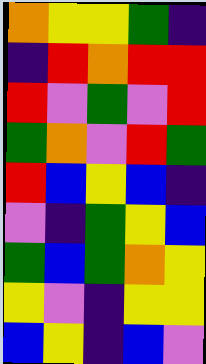[["orange", "yellow", "yellow", "green", "indigo"], ["indigo", "red", "orange", "red", "red"], ["red", "violet", "green", "violet", "red"], ["green", "orange", "violet", "red", "green"], ["red", "blue", "yellow", "blue", "indigo"], ["violet", "indigo", "green", "yellow", "blue"], ["green", "blue", "green", "orange", "yellow"], ["yellow", "violet", "indigo", "yellow", "yellow"], ["blue", "yellow", "indigo", "blue", "violet"]]